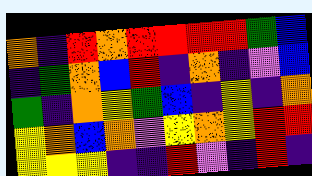[["orange", "indigo", "red", "orange", "red", "red", "red", "red", "green", "blue"], ["indigo", "green", "orange", "blue", "red", "indigo", "orange", "indigo", "violet", "blue"], ["green", "indigo", "orange", "yellow", "green", "blue", "indigo", "yellow", "indigo", "orange"], ["yellow", "orange", "blue", "orange", "violet", "yellow", "orange", "yellow", "red", "red"], ["yellow", "yellow", "yellow", "indigo", "indigo", "red", "violet", "indigo", "red", "indigo"]]